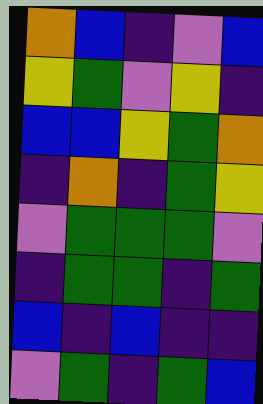[["orange", "blue", "indigo", "violet", "blue"], ["yellow", "green", "violet", "yellow", "indigo"], ["blue", "blue", "yellow", "green", "orange"], ["indigo", "orange", "indigo", "green", "yellow"], ["violet", "green", "green", "green", "violet"], ["indigo", "green", "green", "indigo", "green"], ["blue", "indigo", "blue", "indigo", "indigo"], ["violet", "green", "indigo", "green", "blue"]]